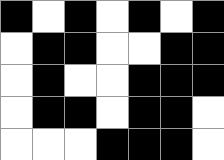[["black", "white", "black", "white", "black", "white", "black"], ["white", "black", "black", "white", "white", "black", "black"], ["white", "black", "white", "white", "black", "black", "black"], ["white", "black", "black", "white", "black", "black", "white"], ["white", "white", "white", "black", "black", "black", "white"]]